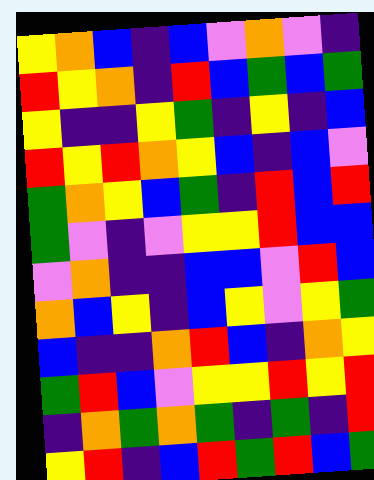[["yellow", "orange", "blue", "indigo", "blue", "violet", "orange", "violet", "indigo"], ["red", "yellow", "orange", "indigo", "red", "blue", "green", "blue", "green"], ["yellow", "indigo", "indigo", "yellow", "green", "indigo", "yellow", "indigo", "blue"], ["red", "yellow", "red", "orange", "yellow", "blue", "indigo", "blue", "violet"], ["green", "orange", "yellow", "blue", "green", "indigo", "red", "blue", "red"], ["green", "violet", "indigo", "violet", "yellow", "yellow", "red", "blue", "blue"], ["violet", "orange", "indigo", "indigo", "blue", "blue", "violet", "red", "blue"], ["orange", "blue", "yellow", "indigo", "blue", "yellow", "violet", "yellow", "green"], ["blue", "indigo", "indigo", "orange", "red", "blue", "indigo", "orange", "yellow"], ["green", "red", "blue", "violet", "yellow", "yellow", "red", "yellow", "red"], ["indigo", "orange", "green", "orange", "green", "indigo", "green", "indigo", "red"], ["yellow", "red", "indigo", "blue", "red", "green", "red", "blue", "green"]]